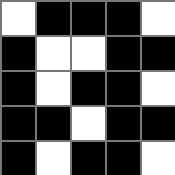[["white", "black", "black", "black", "white"], ["black", "white", "white", "black", "black"], ["black", "white", "black", "black", "white"], ["black", "black", "white", "black", "black"], ["black", "white", "black", "black", "white"]]